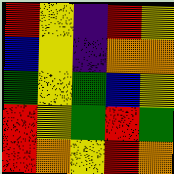[["red", "yellow", "indigo", "red", "yellow"], ["blue", "yellow", "indigo", "orange", "orange"], ["green", "yellow", "green", "blue", "yellow"], ["red", "yellow", "green", "red", "green"], ["red", "orange", "yellow", "red", "orange"]]